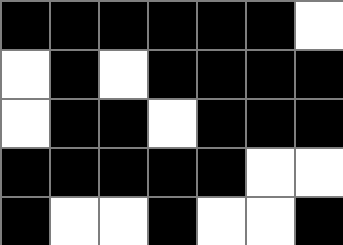[["black", "black", "black", "black", "black", "black", "white"], ["white", "black", "white", "black", "black", "black", "black"], ["white", "black", "black", "white", "black", "black", "black"], ["black", "black", "black", "black", "black", "white", "white"], ["black", "white", "white", "black", "white", "white", "black"]]